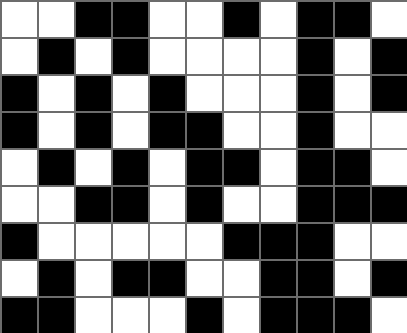[["white", "white", "black", "black", "white", "white", "black", "white", "black", "black", "white"], ["white", "black", "white", "black", "white", "white", "white", "white", "black", "white", "black"], ["black", "white", "black", "white", "black", "white", "white", "white", "black", "white", "black"], ["black", "white", "black", "white", "black", "black", "white", "white", "black", "white", "white"], ["white", "black", "white", "black", "white", "black", "black", "white", "black", "black", "white"], ["white", "white", "black", "black", "white", "black", "white", "white", "black", "black", "black"], ["black", "white", "white", "white", "white", "white", "black", "black", "black", "white", "white"], ["white", "black", "white", "black", "black", "white", "white", "black", "black", "white", "black"], ["black", "black", "white", "white", "white", "black", "white", "black", "black", "black", "white"]]